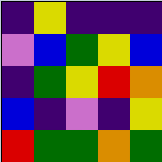[["indigo", "yellow", "indigo", "indigo", "indigo"], ["violet", "blue", "green", "yellow", "blue"], ["indigo", "green", "yellow", "red", "orange"], ["blue", "indigo", "violet", "indigo", "yellow"], ["red", "green", "green", "orange", "green"]]